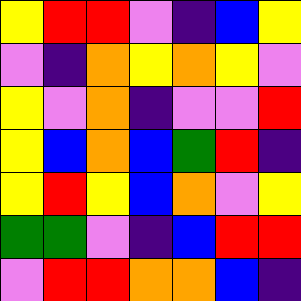[["yellow", "red", "red", "violet", "indigo", "blue", "yellow"], ["violet", "indigo", "orange", "yellow", "orange", "yellow", "violet"], ["yellow", "violet", "orange", "indigo", "violet", "violet", "red"], ["yellow", "blue", "orange", "blue", "green", "red", "indigo"], ["yellow", "red", "yellow", "blue", "orange", "violet", "yellow"], ["green", "green", "violet", "indigo", "blue", "red", "red"], ["violet", "red", "red", "orange", "orange", "blue", "indigo"]]